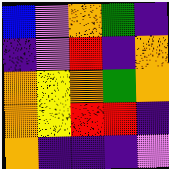[["blue", "violet", "orange", "green", "indigo"], ["indigo", "violet", "red", "indigo", "orange"], ["orange", "yellow", "orange", "green", "orange"], ["orange", "yellow", "red", "red", "indigo"], ["orange", "indigo", "indigo", "indigo", "violet"]]